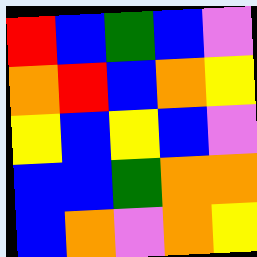[["red", "blue", "green", "blue", "violet"], ["orange", "red", "blue", "orange", "yellow"], ["yellow", "blue", "yellow", "blue", "violet"], ["blue", "blue", "green", "orange", "orange"], ["blue", "orange", "violet", "orange", "yellow"]]